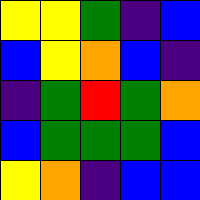[["yellow", "yellow", "green", "indigo", "blue"], ["blue", "yellow", "orange", "blue", "indigo"], ["indigo", "green", "red", "green", "orange"], ["blue", "green", "green", "green", "blue"], ["yellow", "orange", "indigo", "blue", "blue"]]